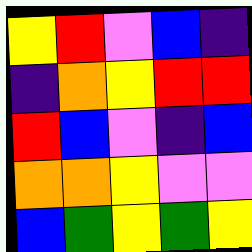[["yellow", "red", "violet", "blue", "indigo"], ["indigo", "orange", "yellow", "red", "red"], ["red", "blue", "violet", "indigo", "blue"], ["orange", "orange", "yellow", "violet", "violet"], ["blue", "green", "yellow", "green", "yellow"]]